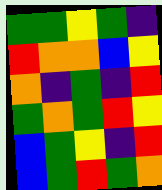[["green", "green", "yellow", "green", "indigo"], ["red", "orange", "orange", "blue", "yellow"], ["orange", "indigo", "green", "indigo", "red"], ["green", "orange", "green", "red", "yellow"], ["blue", "green", "yellow", "indigo", "red"], ["blue", "green", "red", "green", "orange"]]